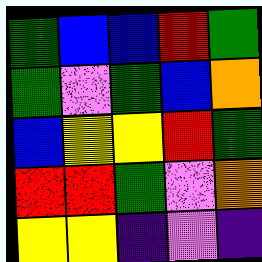[["green", "blue", "blue", "red", "green"], ["green", "violet", "green", "blue", "orange"], ["blue", "yellow", "yellow", "red", "green"], ["red", "red", "green", "violet", "orange"], ["yellow", "yellow", "indigo", "violet", "indigo"]]